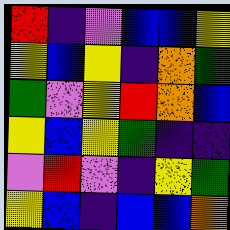[["red", "indigo", "violet", "blue", "blue", "yellow"], ["yellow", "blue", "yellow", "indigo", "orange", "green"], ["green", "violet", "yellow", "red", "orange", "blue"], ["yellow", "blue", "yellow", "green", "indigo", "indigo"], ["violet", "red", "violet", "indigo", "yellow", "green"], ["yellow", "blue", "indigo", "blue", "blue", "orange"]]